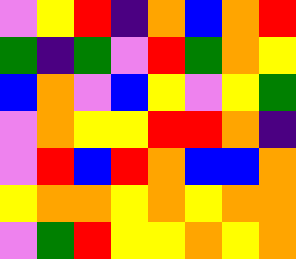[["violet", "yellow", "red", "indigo", "orange", "blue", "orange", "red"], ["green", "indigo", "green", "violet", "red", "green", "orange", "yellow"], ["blue", "orange", "violet", "blue", "yellow", "violet", "yellow", "green"], ["violet", "orange", "yellow", "yellow", "red", "red", "orange", "indigo"], ["violet", "red", "blue", "red", "orange", "blue", "blue", "orange"], ["yellow", "orange", "orange", "yellow", "orange", "yellow", "orange", "orange"], ["violet", "green", "red", "yellow", "yellow", "orange", "yellow", "orange"]]